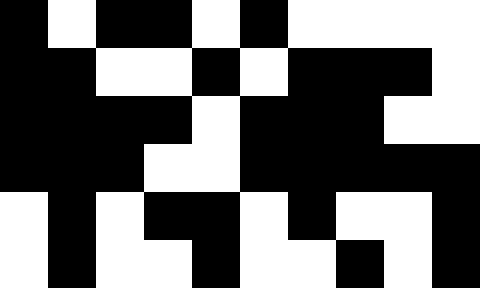[["black", "white", "black", "black", "white", "black", "white", "white", "white", "white"], ["black", "black", "white", "white", "black", "white", "black", "black", "black", "white"], ["black", "black", "black", "black", "white", "black", "black", "black", "white", "white"], ["black", "black", "black", "white", "white", "black", "black", "black", "black", "black"], ["white", "black", "white", "black", "black", "white", "black", "white", "white", "black"], ["white", "black", "white", "white", "black", "white", "white", "black", "white", "black"]]